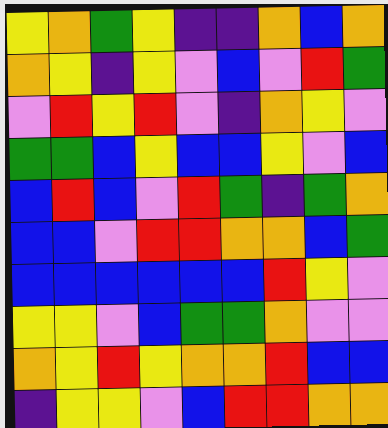[["yellow", "orange", "green", "yellow", "indigo", "indigo", "orange", "blue", "orange"], ["orange", "yellow", "indigo", "yellow", "violet", "blue", "violet", "red", "green"], ["violet", "red", "yellow", "red", "violet", "indigo", "orange", "yellow", "violet"], ["green", "green", "blue", "yellow", "blue", "blue", "yellow", "violet", "blue"], ["blue", "red", "blue", "violet", "red", "green", "indigo", "green", "orange"], ["blue", "blue", "violet", "red", "red", "orange", "orange", "blue", "green"], ["blue", "blue", "blue", "blue", "blue", "blue", "red", "yellow", "violet"], ["yellow", "yellow", "violet", "blue", "green", "green", "orange", "violet", "violet"], ["orange", "yellow", "red", "yellow", "orange", "orange", "red", "blue", "blue"], ["indigo", "yellow", "yellow", "violet", "blue", "red", "red", "orange", "orange"]]